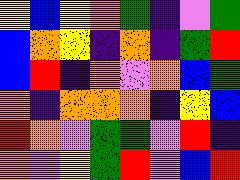[["yellow", "blue", "yellow", "orange", "green", "indigo", "violet", "green"], ["blue", "orange", "yellow", "indigo", "orange", "indigo", "green", "red"], ["blue", "red", "indigo", "orange", "violet", "orange", "blue", "green"], ["orange", "indigo", "orange", "orange", "orange", "indigo", "yellow", "blue"], ["red", "orange", "violet", "green", "green", "violet", "red", "indigo"], ["orange", "violet", "yellow", "green", "red", "violet", "blue", "red"]]